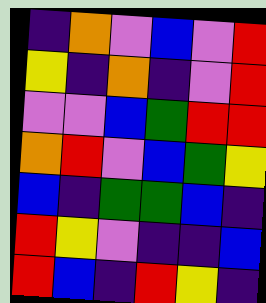[["indigo", "orange", "violet", "blue", "violet", "red"], ["yellow", "indigo", "orange", "indigo", "violet", "red"], ["violet", "violet", "blue", "green", "red", "red"], ["orange", "red", "violet", "blue", "green", "yellow"], ["blue", "indigo", "green", "green", "blue", "indigo"], ["red", "yellow", "violet", "indigo", "indigo", "blue"], ["red", "blue", "indigo", "red", "yellow", "indigo"]]